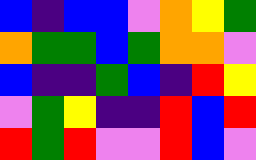[["blue", "indigo", "blue", "blue", "violet", "orange", "yellow", "green"], ["orange", "green", "green", "blue", "green", "orange", "orange", "violet"], ["blue", "indigo", "indigo", "green", "blue", "indigo", "red", "yellow"], ["violet", "green", "yellow", "indigo", "indigo", "red", "blue", "red"], ["red", "green", "red", "violet", "violet", "red", "blue", "violet"]]